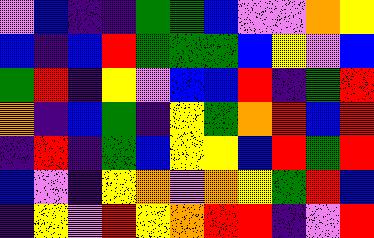[["violet", "blue", "indigo", "indigo", "green", "green", "blue", "violet", "violet", "orange", "yellow"], ["blue", "indigo", "blue", "red", "green", "green", "green", "blue", "yellow", "violet", "blue"], ["green", "red", "indigo", "yellow", "violet", "blue", "blue", "red", "indigo", "green", "red"], ["orange", "indigo", "blue", "green", "indigo", "yellow", "green", "orange", "red", "blue", "red"], ["indigo", "red", "indigo", "green", "blue", "yellow", "yellow", "blue", "red", "green", "red"], ["blue", "violet", "indigo", "yellow", "orange", "violet", "orange", "yellow", "green", "red", "blue"], ["indigo", "yellow", "violet", "red", "yellow", "orange", "red", "red", "indigo", "violet", "red"]]